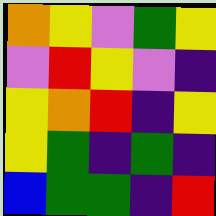[["orange", "yellow", "violet", "green", "yellow"], ["violet", "red", "yellow", "violet", "indigo"], ["yellow", "orange", "red", "indigo", "yellow"], ["yellow", "green", "indigo", "green", "indigo"], ["blue", "green", "green", "indigo", "red"]]